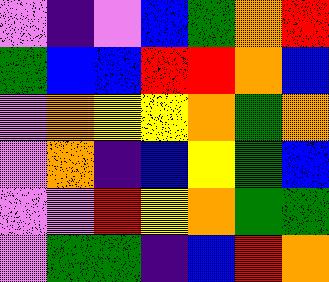[["violet", "indigo", "violet", "blue", "green", "orange", "red"], ["green", "blue", "blue", "red", "red", "orange", "blue"], ["violet", "orange", "yellow", "yellow", "orange", "green", "orange"], ["violet", "orange", "indigo", "blue", "yellow", "green", "blue"], ["violet", "violet", "red", "yellow", "orange", "green", "green"], ["violet", "green", "green", "indigo", "blue", "red", "orange"]]